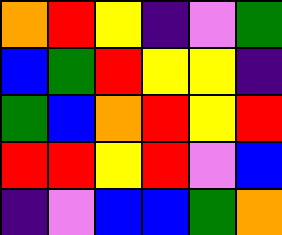[["orange", "red", "yellow", "indigo", "violet", "green"], ["blue", "green", "red", "yellow", "yellow", "indigo"], ["green", "blue", "orange", "red", "yellow", "red"], ["red", "red", "yellow", "red", "violet", "blue"], ["indigo", "violet", "blue", "blue", "green", "orange"]]